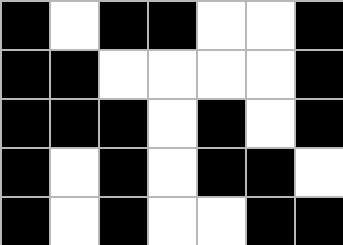[["black", "white", "black", "black", "white", "white", "black"], ["black", "black", "white", "white", "white", "white", "black"], ["black", "black", "black", "white", "black", "white", "black"], ["black", "white", "black", "white", "black", "black", "white"], ["black", "white", "black", "white", "white", "black", "black"]]